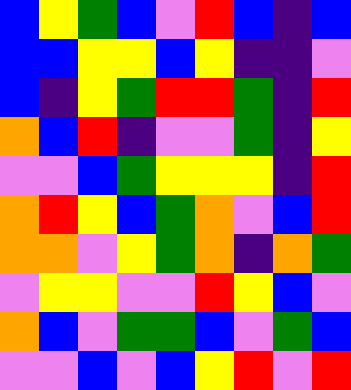[["blue", "yellow", "green", "blue", "violet", "red", "blue", "indigo", "blue"], ["blue", "blue", "yellow", "yellow", "blue", "yellow", "indigo", "indigo", "violet"], ["blue", "indigo", "yellow", "green", "red", "red", "green", "indigo", "red"], ["orange", "blue", "red", "indigo", "violet", "violet", "green", "indigo", "yellow"], ["violet", "violet", "blue", "green", "yellow", "yellow", "yellow", "indigo", "red"], ["orange", "red", "yellow", "blue", "green", "orange", "violet", "blue", "red"], ["orange", "orange", "violet", "yellow", "green", "orange", "indigo", "orange", "green"], ["violet", "yellow", "yellow", "violet", "violet", "red", "yellow", "blue", "violet"], ["orange", "blue", "violet", "green", "green", "blue", "violet", "green", "blue"], ["violet", "violet", "blue", "violet", "blue", "yellow", "red", "violet", "red"]]